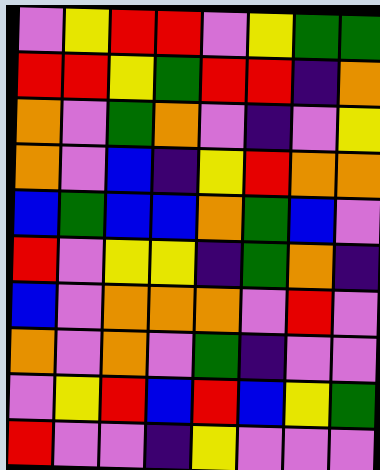[["violet", "yellow", "red", "red", "violet", "yellow", "green", "green"], ["red", "red", "yellow", "green", "red", "red", "indigo", "orange"], ["orange", "violet", "green", "orange", "violet", "indigo", "violet", "yellow"], ["orange", "violet", "blue", "indigo", "yellow", "red", "orange", "orange"], ["blue", "green", "blue", "blue", "orange", "green", "blue", "violet"], ["red", "violet", "yellow", "yellow", "indigo", "green", "orange", "indigo"], ["blue", "violet", "orange", "orange", "orange", "violet", "red", "violet"], ["orange", "violet", "orange", "violet", "green", "indigo", "violet", "violet"], ["violet", "yellow", "red", "blue", "red", "blue", "yellow", "green"], ["red", "violet", "violet", "indigo", "yellow", "violet", "violet", "violet"]]